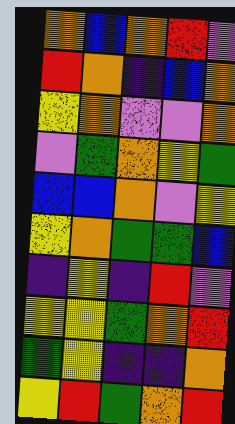[["orange", "blue", "orange", "red", "violet"], ["red", "orange", "indigo", "blue", "orange"], ["yellow", "orange", "violet", "violet", "orange"], ["violet", "green", "orange", "yellow", "green"], ["blue", "blue", "orange", "violet", "yellow"], ["yellow", "orange", "green", "green", "blue"], ["indigo", "yellow", "indigo", "red", "violet"], ["yellow", "yellow", "green", "orange", "red"], ["green", "yellow", "indigo", "indigo", "orange"], ["yellow", "red", "green", "orange", "red"]]